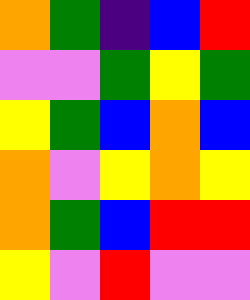[["orange", "green", "indigo", "blue", "red"], ["violet", "violet", "green", "yellow", "green"], ["yellow", "green", "blue", "orange", "blue"], ["orange", "violet", "yellow", "orange", "yellow"], ["orange", "green", "blue", "red", "red"], ["yellow", "violet", "red", "violet", "violet"]]